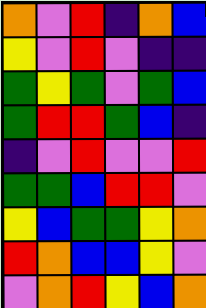[["orange", "violet", "red", "indigo", "orange", "blue"], ["yellow", "violet", "red", "violet", "indigo", "indigo"], ["green", "yellow", "green", "violet", "green", "blue"], ["green", "red", "red", "green", "blue", "indigo"], ["indigo", "violet", "red", "violet", "violet", "red"], ["green", "green", "blue", "red", "red", "violet"], ["yellow", "blue", "green", "green", "yellow", "orange"], ["red", "orange", "blue", "blue", "yellow", "violet"], ["violet", "orange", "red", "yellow", "blue", "orange"]]